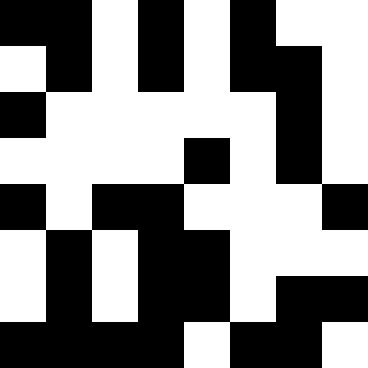[["black", "black", "white", "black", "white", "black", "white", "white"], ["white", "black", "white", "black", "white", "black", "black", "white"], ["black", "white", "white", "white", "white", "white", "black", "white"], ["white", "white", "white", "white", "black", "white", "black", "white"], ["black", "white", "black", "black", "white", "white", "white", "black"], ["white", "black", "white", "black", "black", "white", "white", "white"], ["white", "black", "white", "black", "black", "white", "black", "black"], ["black", "black", "black", "black", "white", "black", "black", "white"]]